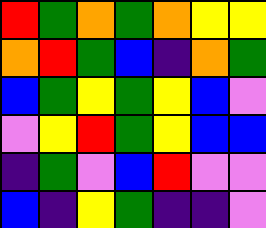[["red", "green", "orange", "green", "orange", "yellow", "yellow"], ["orange", "red", "green", "blue", "indigo", "orange", "green"], ["blue", "green", "yellow", "green", "yellow", "blue", "violet"], ["violet", "yellow", "red", "green", "yellow", "blue", "blue"], ["indigo", "green", "violet", "blue", "red", "violet", "violet"], ["blue", "indigo", "yellow", "green", "indigo", "indigo", "violet"]]